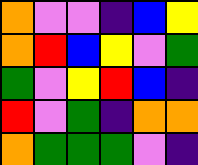[["orange", "violet", "violet", "indigo", "blue", "yellow"], ["orange", "red", "blue", "yellow", "violet", "green"], ["green", "violet", "yellow", "red", "blue", "indigo"], ["red", "violet", "green", "indigo", "orange", "orange"], ["orange", "green", "green", "green", "violet", "indigo"]]